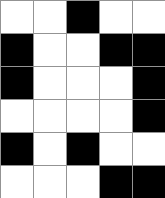[["white", "white", "black", "white", "white"], ["black", "white", "white", "black", "black"], ["black", "white", "white", "white", "black"], ["white", "white", "white", "white", "black"], ["black", "white", "black", "white", "white"], ["white", "white", "white", "black", "black"]]